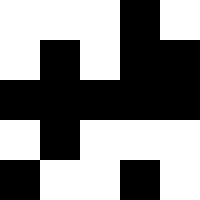[["white", "white", "white", "black", "white"], ["white", "black", "white", "black", "black"], ["black", "black", "black", "black", "black"], ["white", "black", "white", "white", "white"], ["black", "white", "white", "black", "white"]]